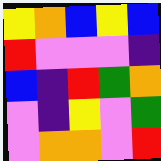[["yellow", "orange", "blue", "yellow", "blue"], ["red", "violet", "violet", "violet", "indigo"], ["blue", "indigo", "red", "green", "orange"], ["violet", "indigo", "yellow", "violet", "green"], ["violet", "orange", "orange", "violet", "red"]]